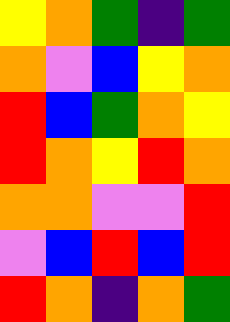[["yellow", "orange", "green", "indigo", "green"], ["orange", "violet", "blue", "yellow", "orange"], ["red", "blue", "green", "orange", "yellow"], ["red", "orange", "yellow", "red", "orange"], ["orange", "orange", "violet", "violet", "red"], ["violet", "blue", "red", "blue", "red"], ["red", "orange", "indigo", "orange", "green"]]